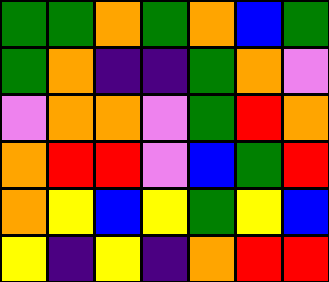[["green", "green", "orange", "green", "orange", "blue", "green"], ["green", "orange", "indigo", "indigo", "green", "orange", "violet"], ["violet", "orange", "orange", "violet", "green", "red", "orange"], ["orange", "red", "red", "violet", "blue", "green", "red"], ["orange", "yellow", "blue", "yellow", "green", "yellow", "blue"], ["yellow", "indigo", "yellow", "indigo", "orange", "red", "red"]]